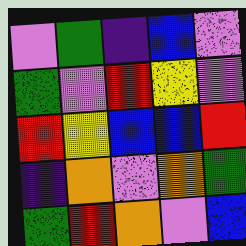[["violet", "green", "indigo", "blue", "violet"], ["green", "violet", "red", "yellow", "violet"], ["red", "yellow", "blue", "blue", "red"], ["indigo", "orange", "violet", "orange", "green"], ["green", "red", "orange", "violet", "blue"]]